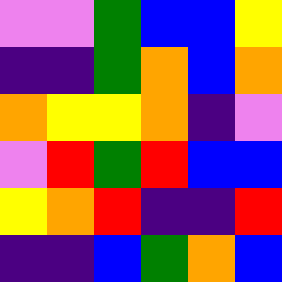[["violet", "violet", "green", "blue", "blue", "yellow"], ["indigo", "indigo", "green", "orange", "blue", "orange"], ["orange", "yellow", "yellow", "orange", "indigo", "violet"], ["violet", "red", "green", "red", "blue", "blue"], ["yellow", "orange", "red", "indigo", "indigo", "red"], ["indigo", "indigo", "blue", "green", "orange", "blue"]]